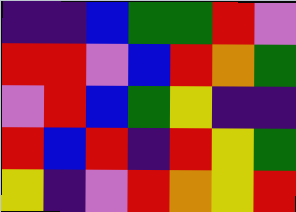[["indigo", "indigo", "blue", "green", "green", "red", "violet"], ["red", "red", "violet", "blue", "red", "orange", "green"], ["violet", "red", "blue", "green", "yellow", "indigo", "indigo"], ["red", "blue", "red", "indigo", "red", "yellow", "green"], ["yellow", "indigo", "violet", "red", "orange", "yellow", "red"]]